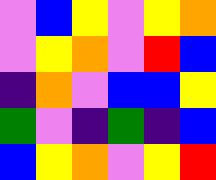[["violet", "blue", "yellow", "violet", "yellow", "orange"], ["violet", "yellow", "orange", "violet", "red", "blue"], ["indigo", "orange", "violet", "blue", "blue", "yellow"], ["green", "violet", "indigo", "green", "indigo", "blue"], ["blue", "yellow", "orange", "violet", "yellow", "red"]]